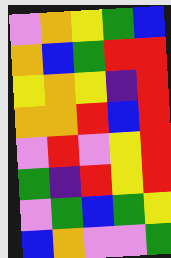[["violet", "orange", "yellow", "green", "blue"], ["orange", "blue", "green", "red", "red"], ["yellow", "orange", "yellow", "indigo", "red"], ["orange", "orange", "red", "blue", "red"], ["violet", "red", "violet", "yellow", "red"], ["green", "indigo", "red", "yellow", "red"], ["violet", "green", "blue", "green", "yellow"], ["blue", "orange", "violet", "violet", "green"]]